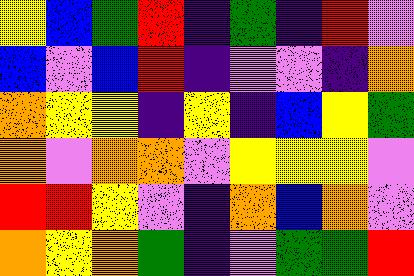[["yellow", "blue", "green", "red", "indigo", "green", "indigo", "red", "violet"], ["blue", "violet", "blue", "red", "indigo", "violet", "violet", "indigo", "orange"], ["orange", "yellow", "yellow", "indigo", "yellow", "indigo", "blue", "yellow", "green"], ["orange", "violet", "orange", "orange", "violet", "yellow", "yellow", "yellow", "violet"], ["red", "red", "yellow", "violet", "indigo", "orange", "blue", "orange", "violet"], ["orange", "yellow", "orange", "green", "indigo", "violet", "green", "green", "red"]]